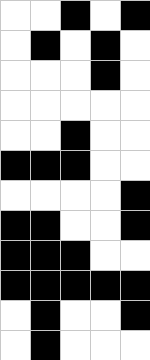[["white", "white", "black", "white", "black"], ["white", "black", "white", "black", "white"], ["white", "white", "white", "black", "white"], ["white", "white", "white", "white", "white"], ["white", "white", "black", "white", "white"], ["black", "black", "black", "white", "white"], ["white", "white", "white", "white", "black"], ["black", "black", "white", "white", "black"], ["black", "black", "black", "white", "white"], ["black", "black", "black", "black", "black"], ["white", "black", "white", "white", "black"], ["white", "black", "white", "white", "white"]]